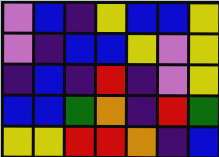[["violet", "blue", "indigo", "yellow", "blue", "blue", "yellow"], ["violet", "indigo", "blue", "blue", "yellow", "violet", "yellow"], ["indigo", "blue", "indigo", "red", "indigo", "violet", "yellow"], ["blue", "blue", "green", "orange", "indigo", "red", "green"], ["yellow", "yellow", "red", "red", "orange", "indigo", "blue"]]